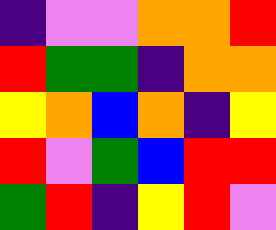[["indigo", "violet", "violet", "orange", "orange", "red"], ["red", "green", "green", "indigo", "orange", "orange"], ["yellow", "orange", "blue", "orange", "indigo", "yellow"], ["red", "violet", "green", "blue", "red", "red"], ["green", "red", "indigo", "yellow", "red", "violet"]]